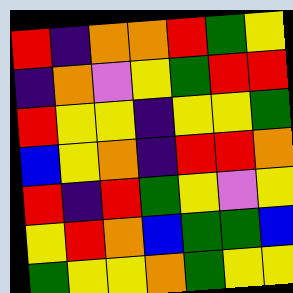[["red", "indigo", "orange", "orange", "red", "green", "yellow"], ["indigo", "orange", "violet", "yellow", "green", "red", "red"], ["red", "yellow", "yellow", "indigo", "yellow", "yellow", "green"], ["blue", "yellow", "orange", "indigo", "red", "red", "orange"], ["red", "indigo", "red", "green", "yellow", "violet", "yellow"], ["yellow", "red", "orange", "blue", "green", "green", "blue"], ["green", "yellow", "yellow", "orange", "green", "yellow", "yellow"]]